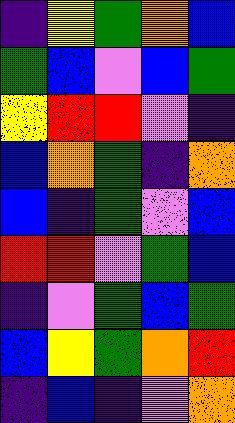[["indigo", "yellow", "green", "orange", "blue"], ["green", "blue", "violet", "blue", "green"], ["yellow", "red", "red", "violet", "indigo"], ["blue", "orange", "green", "indigo", "orange"], ["blue", "indigo", "green", "violet", "blue"], ["red", "red", "violet", "green", "blue"], ["indigo", "violet", "green", "blue", "green"], ["blue", "yellow", "green", "orange", "red"], ["indigo", "blue", "indigo", "violet", "orange"]]